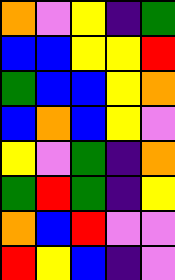[["orange", "violet", "yellow", "indigo", "green"], ["blue", "blue", "yellow", "yellow", "red"], ["green", "blue", "blue", "yellow", "orange"], ["blue", "orange", "blue", "yellow", "violet"], ["yellow", "violet", "green", "indigo", "orange"], ["green", "red", "green", "indigo", "yellow"], ["orange", "blue", "red", "violet", "violet"], ["red", "yellow", "blue", "indigo", "violet"]]